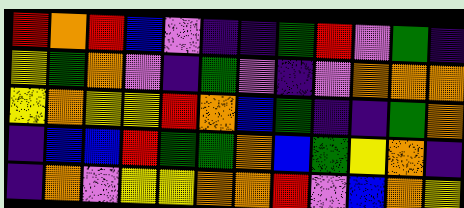[["red", "orange", "red", "blue", "violet", "indigo", "indigo", "green", "red", "violet", "green", "indigo"], ["yellow", "green", "orange", "violet", "indigo", "green", "violet", "indigo", "violet", "orange", "orange", "orange"], ["yellow", "orange", "yellow", "yellow", "red", "orange", "blue", "green", "indigo", "indigo", "green", "orange"], ["indigo", "blue", "blue", "red", "green", "green", "orange", "blue", "green", "yellow", "orange", "indigo"], ["indigo", "orange", "violet", "yellow", "yellow", "orange", "orange", "red", "violet", "blue", "orange", "yellow"]]